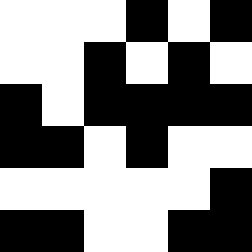[["white", "white", "white", "black", "white", "black"], ["white", "white", "black", "white", "black", "white"], ["black", "white", "black", "black", "black", "black"], ["black", "black", "white", "black", "white", "white"], ["white", "white", "white", "white", "white", "black"], ["black", "black", "white", "white", "black", "black"]]